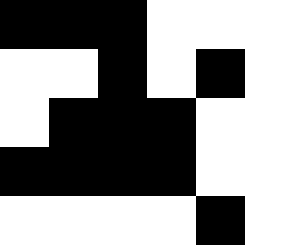[["black", "black", "black", "white", "white", "white"], ["white", "white", "black", "white", "black", "white"], ["white", "black", "black", "black", "white", "white"], ["black", "black", "black", "black", "white", "white"], ["white", "white", "white", "white", "black", "white"]]